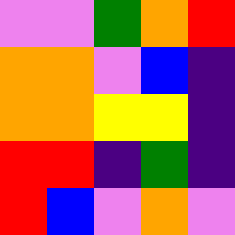[["violet", "violet", "green", "orange", "red"], ["orange", "orange", "violet", "blue", "indigo"], ["orange", "orange", "yellow", "yellow", "indigo"], ["red", "red", "indigo", "green", "indigo"], ["red", "blue", "violet", "orange", "violet"]]